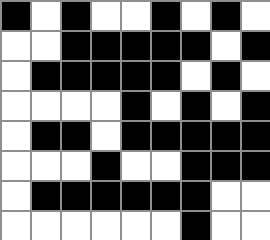[["black", "white", "black", "white", "white", "black", "white", "black", "white"], ["white", "white", "black", "black", "black", "black", "black", "white", "black"], ["white", "black", "black", "black", "black", "black", "white", "black", "white"], ["white", "white", "white", "white", "black", "white", "black", "white", "black"], ["white", "black", "black", "white", "black", "black", "black", "black", "black"], ["white", "white", "white", "black", "white", "white", "black", "black", "black"], ["white", "black", "black", "black", "black", "black", "black", "white", "white"], ["white", "white", "white", "white", "white", "white", "black", "white", "white"]]